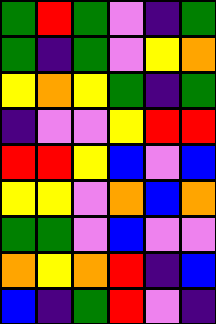[["green", "red", "green", "violet", "indigo", "green"], ["green", "indigo", "green", "violet", "yellow", "orange"], ["yellow", "orange", "yellow", "green", "indigo", "green"], ["indigo", "violet", "violet", "yellow", "red", "red"], ["red", "red", "yellow", "blue", "violet", "blue"], ["yellow", "yellow", "violet", "orange", "blue", "orange"], ["green", "green", "violet", "blue", "violet", "violet"], ["orange", "yellow", "orange", "red", "indigo", "blue"], ["blue", "indigo", "green", "red", "violet", "indigo"]]